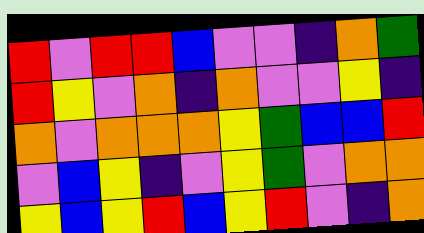[["red", "violet", "red", "red", "blue", "violet", "violet", "indigo", "orange", "green"], ["red", "yellow", "violet", "orange", "indigo", "orange", "violet", "violet", "yellow", "indigo"], ["orange", "violet", "orange", "orange", "orange", "yellow", "green", "blue", "blue", "red"], ["violet", "blue", "yellow", "indigo", "violet", "yellow", "green", "violet", "orange", "orange"], ["yellow", "blue", "yellow", "red", "blue", "yellow", "red", "violet", "indigo", "orange"]]